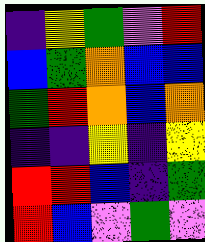[["indigo", "yellow", "green", "violet", "red"], ["blue", "green", "orange", "blue", "blue"], ["green", "red", "orange", "blue", "orange"], ["indigo", "indigo", "yellow", "indigo", "yellow"], ["red", "red", "blue", "indigo", "green"], ["red", "blue", "violet", "green", "violet"]]